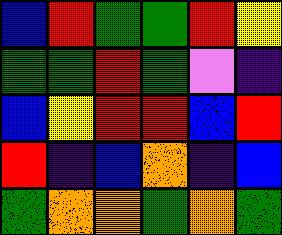[["blue", "red", "green", "green", "red", "yellow"], ["green", "green", "red", "green", "violet", "indigo"], ["blue", "yellow", "red", "red", "blue", "red"], ["red", "indigo", "blue", "orange", "indigo", "blue"], ["green", "orange", "orange", "green", "orange", "green"]]